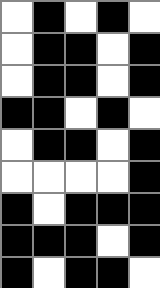[["white", "black", "white", "black", "white"], ["white", "black", "black", "white", "black"], ["white", "black", "black", "white", "black"], ["black", "black", "white", "black", "white"], ["white", "black", "black", "white", "black"], ["white", "white", "white", "white", "black"], ["black", "white", "black", "black", "black"], ["black", "black", "black", "white", "black"], ["black", "white", "black", "black", "white"]]